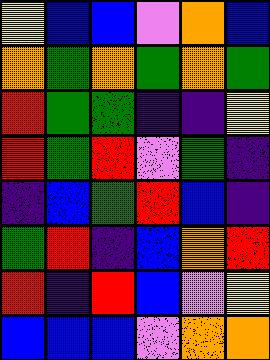[["yellow", "blue", "blue", "violet", "orange", "blue"], ["orange", "green", "orange", "green", "orange", "green"], ["red", "green", "green", "indigo", "indigo", "yellow"], ["red", "green", "red", "violet", "green", "indigo"], ["indigo", "blue", "green", "red", "blue", "indigo"], ["green", "red", "indigo", "blue", "orange", "red"], ["red", "indigo", "red", "blue", "violet", "yellow"], ["blue", "blue", "blue", "violet", "orange", "orange"]]